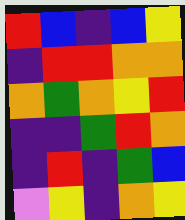[["red", "blue", "indigo", "blue", "yellow"], ["indigo", "red", "red", "orange", "orange"], ["orange", "green", "orange", "yellow", "red"], ["indigo", "indigo", "green", "red", "orange"], ["indigo", "red", "indigo", "green", "blue"], ["violet", "yellow", "indigo", "orange", "yellow"]]